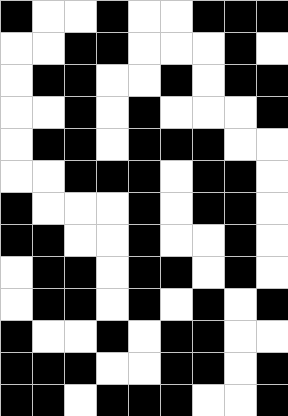[["black", "white", "white", "black", "white", "white", "black", "black", "black"], ["white", "white", "black", "black", "white", "white", "white", "black", "white"], ["white", "black", "black", "white", "white", "black", "white", "black", "black"], ["white", "white", "black", "white", "black", "white", "white", "white", "black"], ["white", "black", "black", "white", "black", "black", "black", "white", "white"], ["white", "white", "black", "black", "black", "white", "black", "black", "white"], ["black", "white", "white", "white", "black", "white", "black", "black", "white"], ["black", "black", "white", "white", "black", "white", "white", "black", "white"], ["white", "black", "black", "white", "black", "black", "white", "black", "white"], ["white", "black", "black", "white", "black", "white", "black", "white", "black"], ["black", "white", "white", "black", "white", "black", "black", "white", "white"], ["black", "black", "black", "white", "white", "black", "black", "white", "black"], ["black", "black", "white", "black", "black", "black", "white", "white", "black"]]